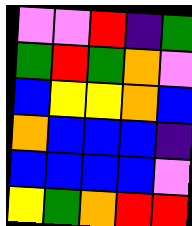[["violet", "violet", "red", "indigo", "green"], ["green", "red", "green", "orange", "violet"], ["blue", "yellow", "yellow", "orange", "blue"], ["orange", "blue", "blue", "blue", "indigo"], ["blue", "blue", "blue", "blue", "violet"], ["yellow", "green", "orange", "red", "red"]]